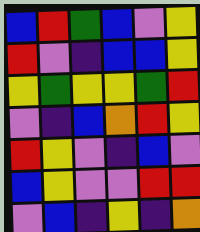[["blue", "red", "green", "blue", "violet", "yellow"], ["red", "violet", "indigo", "blue", "blue", "yellow"], ["yellow", "green", "yellow", "yellow", "green", "red"], ["violet", "indigo", "blue", "orange", "red", "yellow"], ["red", "yellow", "violet", "indigo", "blue", "violet"], ["blue", "yellow", "violet", "violet", "red", "red"], ["violet", "blue", "indigo", "yellow", "indigo", "orange"]]